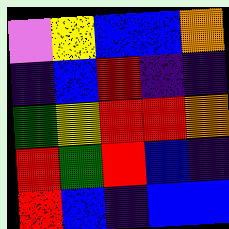[["violet", "yellow", "blue", "blue", "orange"], ["indigo", "blue", "red", "indigo", "indigo"], ["green", "yellow", "red", "red", "orange"], ["red", "green", "red", "blue", "indigo"], ["red", "blue", "indigo", "blue", "blue"]]